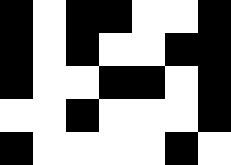[["black", "white", "black", "black", "white", "white", "black"], ["black", "white", "black", "white", "white", "black", "black"], ["black", "white", "white", "black", "black", "white", "black"], ["white", "white", "black", "white", "white", "white", "black"], ["black", "white", "white", "white", "white", "black", "white"]]